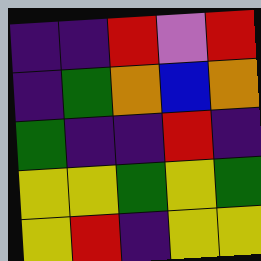[["indigo", "indigo", "red", "violet", "red"], ["indigo", "green", "orange", "blue", "orange"], ["green", "indigo", "indigo", "red", "indigo"], ["yellow", "yellow", "green", "yellow", "green"], ["yellow", "red", "indigo", "yellow", "yellow"]]